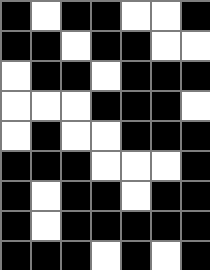[["black", "white", "black", "black", "white", "white", "black"], ["black", "black", "white", "black", "black", "white", "white"], ["white", "black", "black", "white", "black", "black", "black"], ["white", "white", "white", "black", "black", "black", "white"], ["white", "black", "white", "white", "black", "black", "black"], ["black", "black", "black", "white", "white", "white", "black"], ["black", "white", "black", "black", "white", "black", "black"], ["black", "white", "black", "black", "black", "black", "black"], ["black", "black", "black", "white", "black", "white", "black"]]